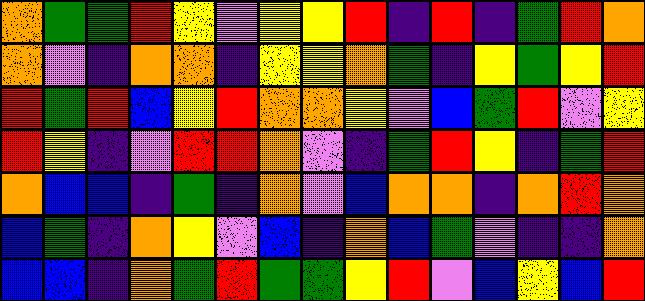[["orange", "green", "green", "red", "yellow", "violet", "yellow", "yellow", "red", "indigo", "red", "indigo", "green", "red", "orange"], ["orange", "violet", "indigo", "orange", "orange", "indigo", "yellow", "yellow", "orange", "green", "indigo", "yellow", "green", "yellow", "red"], ["red", "green", "red", "blue", "yellow", "red", "orange", "orange", "yellow", "violet", "blue", "green", "red", "violet", "yellow"], ["red", "yellow", "indigo", "violet", "red", "red", "orange", "violet", "indigo", "green", "red", "yellow", "indigo", "green", "red"], ["orange", "blue", "blue", "indigo", "green", "indigo", "orange", "violet", "blue", "orange", "orange", "indigo", "orange", "red", "orange"], ["blue", "green", "indigo", "orange", "yellow", "violet", "blue", "indigo", "orange", "blue", "green", "violet", "indigo", "indigo", "orange"], ["blue", "blue", "indigo", "orange", "green", "red", "green", "green", "yellow", "red", "violet", "blue", "yellow", "blue", "red"]]